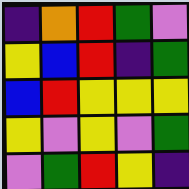[["indigo", "orange", "red", "green", "violet"], ["yellow", "blue", "red", "indigo", "green"], ["blue", "red", "yellow", "yellow", "yellow"], ["yellow", "violet", "yellow", "violet", "green"], ["violet", "green", "red", "yellow", "indigo"]]